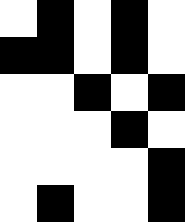[["white", "black", "white", "black", "white"], ["black", "black", "white", "black", "white"], ["white", "white", "black", "white", "black"], ["white", "white", "white", "black", "white"], ["white", "white", "white", "white", "black"], ["white", "black", "white", "white", "black"]]